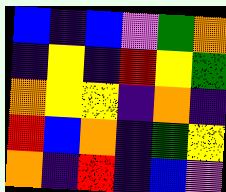[["blue", "indigo", "blue", "violet", "green", "orange"], ["indigo", "yellow", "indigo", "red", "yellow", "green"], ["orange", "yellow", "yellow", "indigo", "orange", "indigo"], ["red", "blue", "orange", "indigo", "green", "yellow"], ["orange", "indigo", "red", "indigo", "blue", "violet"]]